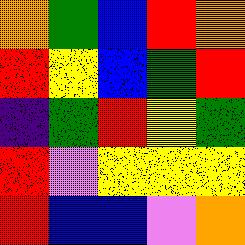[["orange", "green", "blue", "red", "orange"], ["red", "yellow", "blue", "green", "red"], ["indigo", "green", "red", "yellow", "green"], ["red", "violet", "yellow", "yellow", "yellow"], ["red", "blue", "blue", "violet", "orange"]]